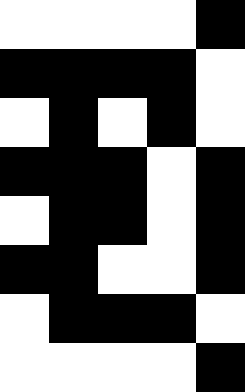[["white", "white", "white", "white", "black"], ["black", "black", "black", "black", "white"], ["white", "black", "white", "black", "white"], ["black", "black", "black", "white", "black"], ["white", "black", "black", "white", "black"], ["black", "black", "white", "white", "black"], ["white", "black", "black", "black", "white"], ["white", "white", "white", "white", "black"]]